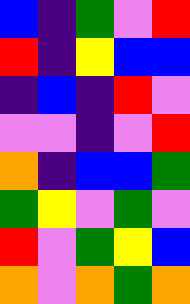[["blue", "indigo", "green", "violet", "red"], ["red", "indigo", "yellow", "blue", "blue"], ["indigo", "blue", "indigo", "red", "violet"], ["violet", "violet", "indigo", "violet", "red"], ["orange", "indigo", "blue", "blue", "green"], ["green", "yellow", "violet", "green", "violet"], ["red", "violet", "green", "yellow", "blue"], ["orange", "violet", "orange", "green", "orange"]]